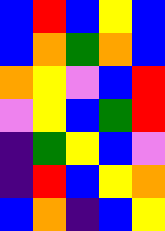[["blue", "red", "blue", "yellow", "blue"], ["blue", "orange", "green", "orange", "blue"], ["orange", "yellow", "violet", "blue", "red"], ["violet", "yellow", "blue", "green", "red"], ["indigo", "green", "yellow", "blue", "violet"], ["indigo", "red", "blue", "yellow", "orange"], ["blue", "orange", "indigo", "blue", "yellow"]]